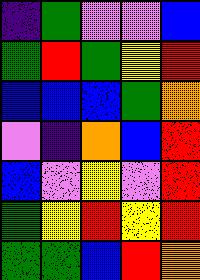[["indigo", "green", "violet", "violet", "blue"], ["green", "red", "green", "yellow", "red"], ["blue", "blue", "blue", "green", "orange"], ["violet", "indigo", "orange", "blue", "red"], ["blue", "violet", "yellow", "violet", "red"], ["green", "yellow", "red", "yellow", "red"], ["green", "green", "blue", "red", "orange"]]